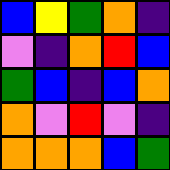[["blue", "yellow", "green", "orange", "indigo"], ["violet", "indigo", "orange", "red", "blue"], ["green", "blue", "indigo", "blue", "orange"], ["orange", "violet", "red", "violet", "indigo"], ["orange", "orange", "orange", "blue", "green"]]